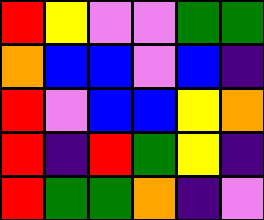[["red", "yellow", "violet", "violet", "green", "green"], ["orange", "blue", "blue", "violet", "blue", "indigo"], ["red", "violet", "blue", "blue", "yellow", "orange"], ["red", "indigo", "red", "green", "yellow", "indigo"], ["red", "green", "green", "orange", "indigo", "violet"]]